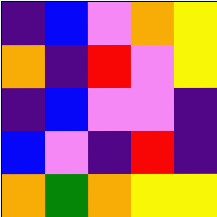[["indigo", "blue", "violet", "orange", "yellow"], ["orange", "indigo", "red", "violet", "yellow"], ["indigo", "blue", "violet", "violet", "indigo"], ["blue", "violet", "indigo", "red", "indigo"], ["orange", "green", "orange", "yellow", "yellow"]]